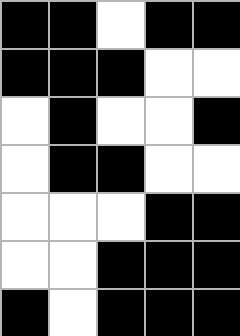[["black", "black", "white", "black", "black"], ["black", "black", "black", "white", "white"], ["white", "black", "white", "white", "black"], ["white", "black", "black", "white", "white"], ["white", "white", "white", "black", "black"], ["white", "white", "black", "black", "black"], ["black", "white", "black", "black", "black"]]